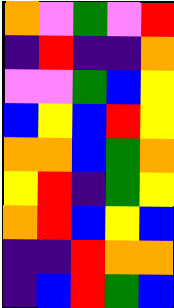[["orange", "violet", "green", "violet", "red"], ["indigo", "red", "indigo", "indigo", "orange"], ["violet", "violet", "green", "blue", "yellow"], ["blue", "yellow", "blue", "red", "yellow"], ["orange", "orange", "blue", "green", "orange"], ["yellow", "red", "indigo", "green", "yellow"], ["orange", "red", "blue", "yellow", "blue"], ["indigo", "indigo", "red", "orange", "orange"], ["indigo", "blue", "red", "green", "blue"]]